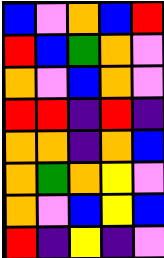[["blue", "violet", "orange", "blue", "red"], ["red", "blue", "green", "orange", "violet"], ["orange", "violet", "blue", "orange", "violet"], ["red", "red", "indigo", "red", "indigo"], ["orange", "orange", "indigo", "orange", "blue"], ["orange", "green", "orange", "yellow", "violet"], ["orange", "violet", "blue", "yellow", "blue"], ["red", "indigo", "yellow", "indigo", "violet"]]